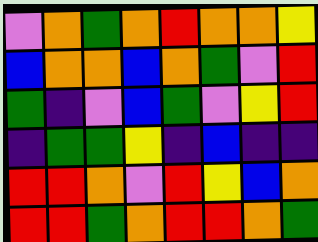[["violet", "orange", "green", "orange", "red", "orange", "orange", "yellow"], ["blue", "orange", "orange", "blue", "orange", "green", "violet", "red"], ["green", "indigo", "violet", "blue", "green", "violet", "yellow", "red"], ["indigo", "green", "green", "yellow", "indigo", "blue", "indigo", "indigo"], ["red", "red", "orange", "violet", "red", "yellow", "blue", "orange"], ["red", "red", "green", "orange", "red", "red", "orange", "green"]]